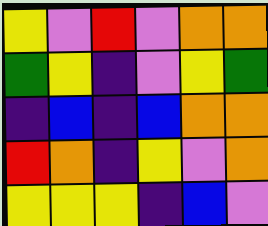[["yellow", "violet", "red", "violet", "orange", "orange"], ["green", "yellow", "indigo", "violet", "yellow", "green"], ["indigo", "blue", "indigo", "blue", "orange", "orange"], ["red", "orange", "indigo", "yellow", "violet", "orange"], ["yellow", "yellow", "yellow", "indigo", "blue", "violet"]]